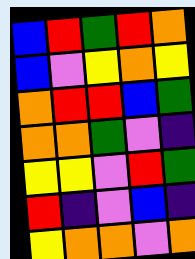[["blue", "red", "green", "red", "orange"], ["blue", "violet", "yellow", "orange", "yellow"], ["orange", "red", "red", "blue", "green"], ["orange", "orange", "green", "violet", "indigo"], ["yellow", "yellow", "violet", "red", "green"], ["red", "indigo", "violet", "blue", "indigo"], ["yellow", "orange", "orange", "violet", "orange"]]